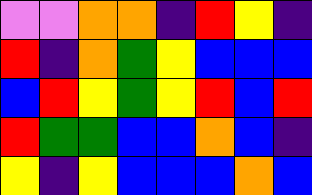[["violet", "violet", "orange", "orange", "indigo", "red", "yellow", "indigo"], ["red", "indigo", "orange", "green", "yellow", "blue", "blue", "blue"], ["blue", "red", "yellow", "green", "yellow", "red", "blue", "red"], ["red", "green", "green", "blue", "blue", "orange", "blue", "indigo"], ["yellow", "indigo", "yellow", "blue", "blue", "blue", "orange", "blue"]]